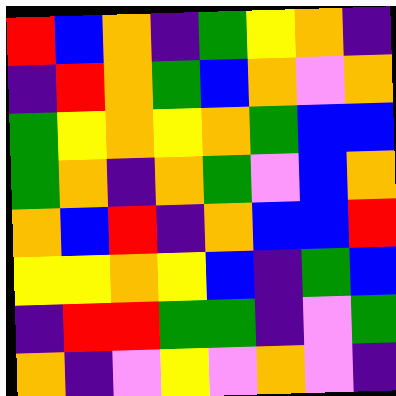[["red", "blue", "orange", "indigo", "green", "yellow", "orange", "indigo"], ["indigo", "red", "orange", "green", "blue", "orange", "violet", "orange"], ["green", "yellow", "orange", "yellow", "orange", "green", "blue", "blue"], ["green", "orange", "indigo", "orange", "green", "violet", "blue", "orange"], ["orange", "blue", "red", "indigo", "orange", "blue", "blue", "red"], ["yellow", "yellow", "orange", "yellow", "blue", "indigo", "green", "blue"], ["indigo", "red", "red", "green", "green", "indigo", "violet", "green"], ["orange", "indigo", "violet", "yellow", "violet", "orange", "violet", "indigo"]]